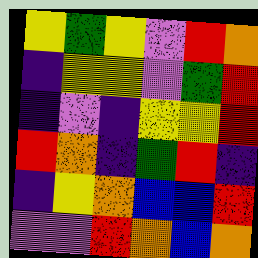[["yellow", "green", "yellow", "violet", "red", "orange"], ["indigo", "yellow", "yellow", "violet", "green", "red"], ["indigo", "violet", "indigo", "yellow", "yellow", "red"], ["red", "orange", "indigo", "green", "red", "indigo"], ["indigo", "yellow", "orange", "blue", "blue", "red"], ["violet", "violet", "red", "orange", "blue", "orange"]]